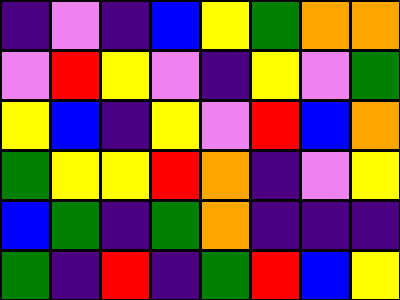[["indigo", "violet", "indigo", "blue", "yellow", "green", "orange", "orange"], ["violet", "red", "yellow", "violet", "indigo", "yellow", "violet", "green"], ["yellow", "blue", "indigo", "yellow", "violet", "red", "blue", "orange"], ["green", "yellow", "yellow", "red", "orange", "indigo", "violet", "yellow"], ["blue", "green", "indigo", "green", "orange", "indigo", "indigo", "indigo"], ["green", "indigo", "red", "indigo", "green", "red", "blue", "yellow"]]